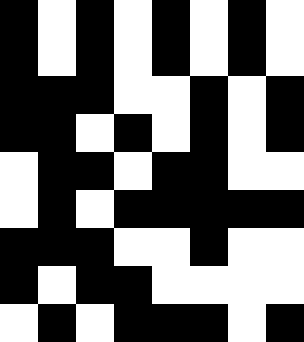[["black", "white", "black", "white", "black", "white", "black", "white"], ["black", "white", "black", "white", "black", "white", "black", "white"], ["black", "black", "black", "white", "white", "black", "white", "black"], ["black", "black", "white", "black", "white", "black", "white", "black"], ["white", "black", "black", "white", "black", "black", "white", "white"], ["white", "black", "white", "black", "black", "black", "black", "black"], ["black", "black", "black", "white", "white", "black", "white", "white"], ["black", "white", "black", "black", "white", "white", "white", "white"], ["white", "black", "white", "black", "black", "black", "white", "black"]]